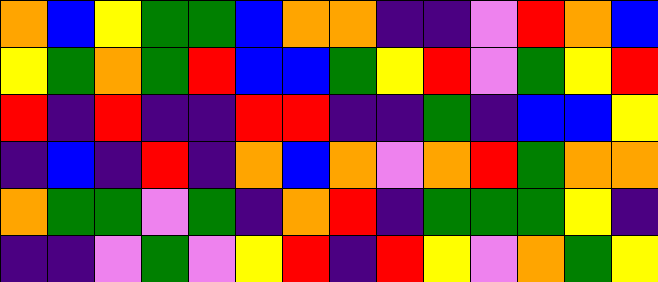[["orange", "blue", "yellow", "green", "green", "blue", "orange", "orange", "indigo", "indigo", "violet", "red", "orange", "blue"], ["yellow", "green", "orange", "green", "red", "blue", "blue", "green", "yellow", "red", "violet", "green", "yellow", "red"], ["red", "indigo", "red", "indigo", "indigo", "red", "red", "indigo", "indigo", "green", "indigo", "blue", "blue", "yellow"], ["indigo", "blue", "indigo", "red", "indigo", "orange", "blue", "orange", "violet", "orange", "red", "green", "orange", "orange"], ["orange", "green", "green", "violet", "green", "indigo", "orange", "red", "indigo", "green", "green", "green", "yellow", "indigo"], ["indigo", "indigo", "violet", "green", "violet", "yellow", "red", "indigo", "red", "yellow", "violet", "orange", "green", "yellow"]]